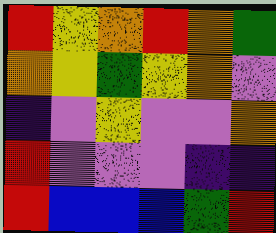[["red", "yellow", "orange", "red", "orange", "green"], ["orange", "yellow", "green", "yellow", "orange", "violet"], ["indigo", "violet", "yellow", "violet", "violet", "orange"], ["red", "violet", "violet", "violet", "indigo", "indigo"], ["red", "blue", "blue", "blue", "green", "red"]]